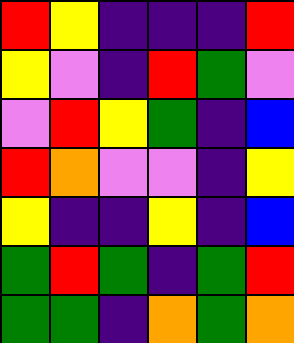[["red", "yellow", "indigo", "indigo", "indigo", "red"], ["yellow", "violet", "indigo", "red", "green", "violet"], ["violet", "red", "yellow", "green", "indigo", "blue"], ["red", "orange", "violet", "violet", "indigo", "yellow"], ["yellow", "indigo", "indigo", "yellow", "indigo", "blue"], ["green", "red", "green", "indigo", "green", "red"], ["green", "green", "indigo", "orange", "green", "orange"]]